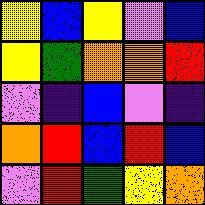[["yellow", "blue", "yellow", "violet", "blue"], ["yellow", "green", "orange", "orange", "red"], ["violet", "indigo", "blue", "violet", "indigo"], ["orange", "red", "blue", "red", "blue"], ["violet", "red", "green", "yellow", "orange"]]